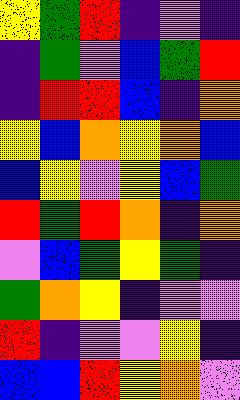[["yellow", "green", "red", "indigo", "violet", "indigo"], ["indigo", "green", "violet", "blue", "green", "red"], ["indigo", "red", "red", "blue", "indigo", "orange"], ["yellow", "blue", "orange", "yellow", "orange", "blue"], ["blue", "yellow", "violet", "yellow", "blue", "green"], ["red", "green", "red", "orange", "indigo", "orange"], ["violet", "blue", "green", "yellow", "green", "indigo"], ["green", "orange", "yellow", "indigo", "violet", "violet"], ["red", "indigo", "violet", "violet", "yellow", "indigo"], ["blue", "blue", "red", "yellow", "orange", "violet"]]